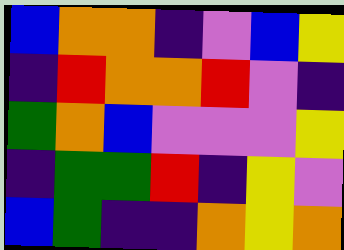[["blue", "orange", "orange", "indigo", "violet", "blue", "yellow"], ["indigo", "red", "orange", "orange", "red", "violet", "indigo"], ["green", "orange", "blue", "violet", "violet", "violet", "yellow"], ["indigo", "green", "green", "red", "indigo", "yellow", "violet"], ["blue", "green", "indigo", "indigo", "orange", "yellow", "orange"]]